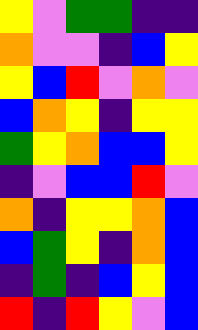[["yellow", "violet", "green", "green", "indigo", "indigo"], ["orange", "violet", "violet", "indigo", "blue", "yellow"], ["yellow", "blue", "red", "violet", "orange", "violet"], ["blue", "orange", "yellow", "indigo", "yellow", "yellow"], ["green", "yellow", "orange", "blue", "blue", "yellow"], ["indigo", "violet", "blue", "blue", "red", "violet"], ["orange", "indigo", "yellow", "yellow", "orange", "blue"], ["blue", "green", "yellow", "indigo", "orange", "blue"], ["indigo", "green", "indigo", "blue", "yellow", "blue"], ["red", "indigo", "red", "yellow", "violet", "blue"]]